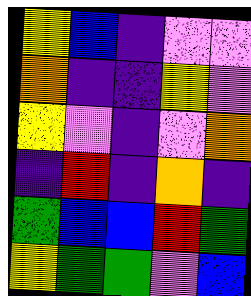[["yellow", "blue", "indigo", "violet", "violet"], ["orange", "indigo", "indigo", "yellow", "violet"], ["yellow", "violet", "indigo", "violet", "orange"], ["indigo", "red", "indigo", "orange", "indigo"], ["green", "blue", "blue", "red", "green"], ["yellow", "green", "green", "violet", "blue"]]